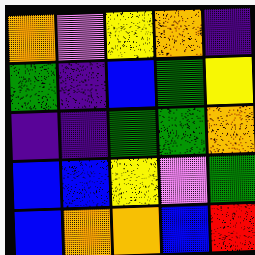[["orange", "violet", "yellow", "orange", "indigo"], ["green", "indigo", "blue", "green", "yellow"], ["indigo", "indigo", "green", "green", "orange"], ["blue", "blue", "yellow", "violet", "green"], ["blue", "orange", "orange", "blue", "red"]]